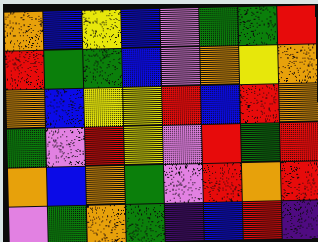[["orange", "blue", "yellow", "blue", "violet", "green", "green", "red"], ["red", "green", "green", "blue", "violet", "orange", "yellow", "orange"], ["orange", "blue", "yellow", "yellow", "red", "blue", "red", "orange"], ["green", "violet", "red", "yellow", "violet", "red", "green", "red"], ["orange", "blue", "orange", "green", "violet", "red", "orange", "red"], ["violet", "green", "orange", "green", "indigo", "blue", "red", "indigo"]]